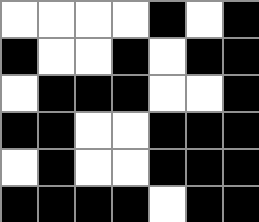[["white", "white", "white", "white", "black", "white", "black"], ["black", "white", "white", "black", "white", "black", "black"], ["white", "black", "black", "black", "white", "white", "black"], ["black", "black", "white", "white", "black", "black", "black"], ["white", "black", "white", "white", "black", "black", "black"], ["black", "black", "black", "black", "white", "black", "black"]]